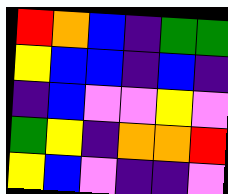[["red", "orange", "blue", "indigo", "green", "green"], ["yellow", "blue", "blue", "indigo", "blue", "indigo"], ["indigo", "blue", "violet", "violet", "yellow", "violet"], ["green", "yellow", "indigo", "orange", "orange", "red"], ["yellow", "blue", "violet", "indigo", "indigo", "violet"]]